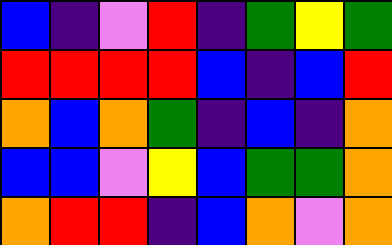[["blue", "indigo", "violet", "red", "indigo", "green", "yellow", "green"], ["red", "red", "red", "red", "blue", "indigo", "blue", "red"], ["orange", "blue", "orange", "green", "indigo", "blue", "indigo", "orange"], ["blue", "blue", "violet", "yellow", "blue", "green", "green", "orange"], ["orange", "red", "red", "indigo", "blue", "orange", "violet", "orange"]]